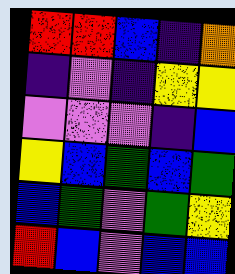[["red", "red", "blue", "indigo", "orange"], ["indigo", "violet", "indigo", "yellow", "yellow"], ["violet", "violet", "violet", "indigo", "blue"], ["yellow", "blue", "green", "blue", "green"], ["blue", "green", "violet", "green", "yellow"], ["red", "blue", "violet", "blue", "blue"]]